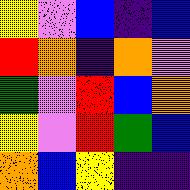[["yellow", "violet", "blue", "indigo", "blue"], ["red", "orange", "indigo", "orange", "violet"], ["green", "violet", "red", "blue", "orange"], ["yellow", "violet", "red", "green", "blue"], ["orange", "blue", "yellow", "indigo", "indigo"]]